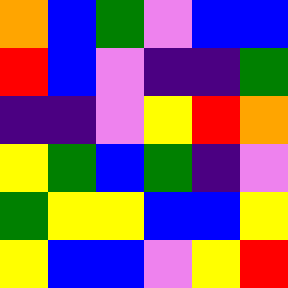[["orange", "blue", "green", "violet", "blue", "blue"], ["red", "blue", "violet", "indigo", "indigo", "green"], ["indigo", "indigo", "violet", "yellow", "red", "orange"], ["yellow", "green", "blue", "green", "indigo", "violet"], ["green", "yellow", "yellow", "blue", "blue", "yellow"], ["yellow", "blue", "blue", "violet", "yellow", "red"]]